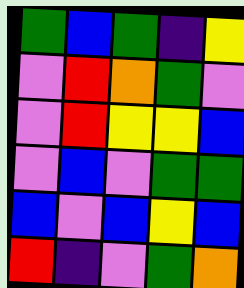[["green", "blue", "green", "indigo", "yellow"], ["violet", "red", "orange", "green", "violet"], ["violet", "red", "yellow", "yellow", "blue"], ["violet", "blue", "violet", "green", "green"], ["blue", "violet", "blue", "yellow", "blue"], ["red", "indigo", "violet", "green", "orange"]]